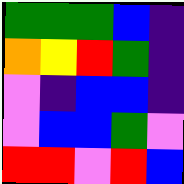[["green", "green", "green", "blue", "indigo"], ["orange", "yellow", "red", "green", "indigo"], ["violet", "indigo", "blue", "blue", "indigo"], ["violet", "blue", "blue", "green", "violet"], ["red", "red", "violet", "red", "blue"]]